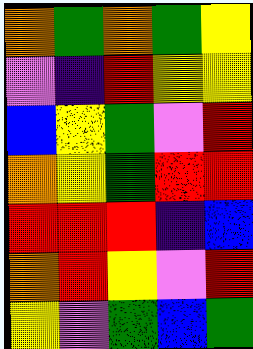[["orange", "green", "orange", "green", "yellow"], ["violet", "indigo", "red", "yellow", "yellow"], ["blue", "yellow", "green", "violet", "red"], ["orange", "yellow", "green", "red", "red"], ["red", "red", "red", "indigo", "blue"], ["orange", "red", "yellow", "violet", "red"], ["yellow", "violet", "green", "blue", "green"]]